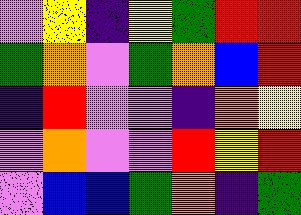[["violet", "yellow", "indigo", "yellow", "green", "red", "red"], ["green", "orange", "violet", "green", "orange", "blue", "red"], ["indigo", "red", "violet", "violet", "indigo", "orange", "yellow"], ["violet", "orange", "violet", "violet", "red", "yellow", "red"], ["violet", "blue", "blue", "green", "orange", "indigo", "green"]]